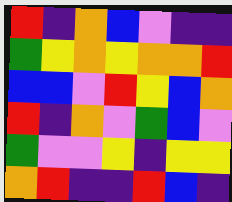[["red", "indigo", "orange", "blue", "violet", "indigo", "indigo"], ["green", "yellow", "orange", "yellow", "orange", "orange", "red"], ["blue", "blue", "violet", "red", "yellow", "blue", "orange"], ["red", "indigo", "orange", "violet", "green", "blue", "violet"], ["green", "violet", "violet", "yellow", "indigo", "yellow", "yellow"], ["orange", "red", "indigo", "indigo", "red", "blue", "indigo"]]